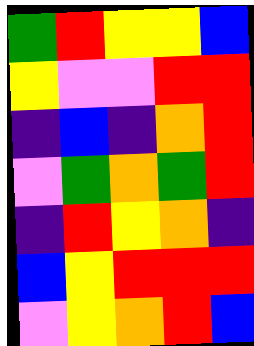[["green", "red", "yellow", "yellow", "blue"], ["yellow", "violet", "violet", "red", "red"], ["indigo", "blue", "indigo", "orange", "red"], ["violet", "green", "orange", "green", "red"], ["indigo", "red", "yellow", "orange", "indigo"], ["blue", "yellow", "red", "red", "red"], ["violet", "yellow", "orange", "red", "blue"]]